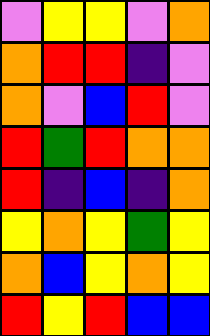[["violet", "yellow", "yellow", "violet", "orange"], ["orange", "red", "red", "indigo", "violet"], ["orange", "violet", "blue", "red", "violet"], ["red", "green", "red", "orange", "orange"], ["red", "indigo", "blue", "indigo", "orange"], ["yellow", "orange", "yellow", "green", "yellow"], ["orange", "blue", "yellow", "orange", "yellow"], ["red", "yellow", "red", "blue", "blue"]]